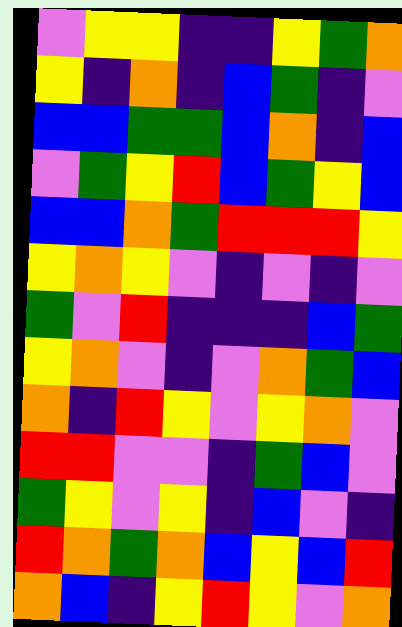[["violet", "yellow", "yellow", "indigo", "indigo", "yellow", "green", "orange"], ["yellow", "indigo", "orange", "indigo", "blue", "green", "indigo", "violet"], ["blue", "blue", "green", "green", "blue", "orange", "indigo", "blue"], ["violet", "green", "yellow", "red", "blue", "green", "yellow", "blue"], ["blue", "blue", "orange", "green", "red", "red", "red", "yellow"], ["yellow", "orange", "yellow", "violet", "indigo", "violet", "indigo", "violet"], ["green", "violet", "red", "indigo", "indigo", "indigo", "blue", "green"], ["yellow", "orange", "violet", "indigo", "violet", "orange", "green", "blue"], ["orange", "indigo", "red", "yellow", "violet", "yellow", "orange", "violet"], ["red", "red", "violet", "violet", "indigo", "green", "blue", "violet"], ["green", "yellow", "violet", "yellow", "indigo", "blue", "violet", "indigo"], ["red", "orange", "green", "orange", "blue", "yellow", "blue", "red"], ["orange", "blue", "indigo", "yellow", "red", "yellow", "violet", "orange"]]